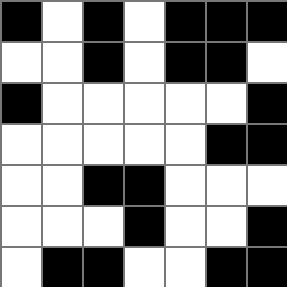[["black", "white", "black", "white", "black", "black", "black"], ["white", "white", "black", "white", "black", "black", "white"], ["black", "white", "white", "white", "white", "white", "black"], ["white", "white", "white", "white", "white", "black", "black"], ["white", "white", "black", "black", "white", "white", "white"], ["white", "white", "white", "black", "white", "white", "black"], ["white", "black", "black", "white", "white", "black", "black"]]